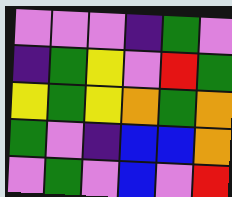[["violet", "violet", "violet", "indigo", "green", "violet"], ["indigo", "green", "yellow", "violet", "red", "green"], ["yellow", "green", "yellow", "orange", "green", "orange"], ["green", "violet", "indigo", "blue", "blue", "orange"], ["violet", "green", "violet", "blue", "violet", "red"]]